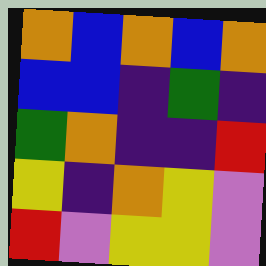[["orange", "blue", "orange", "blue", "orange"], ["blue", "blue", "indigo", "green", "indigo"], ["green", "orange", "indigo", "indigo", "red"], ["yellow", "indigo", "orange", "yellow", "violet"], ["red", "violet", "yellow", "yellow", "violet"]]